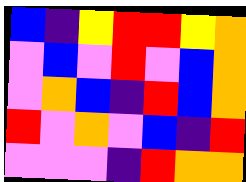[["blue", "indigo", "yellow", "red", "red", "yellow", "orange"], ["violet", "blue", "violet", "red", "violet", "blue", "orange"], ["violet", "orange", "blue", "indigo", "red", "blue", "orange"], ["red", "violet", "orange", "violet", "blue", "indigo", "red"], ["violet", "violet", "violet", "indigo", "red", "orange", "orange"]]